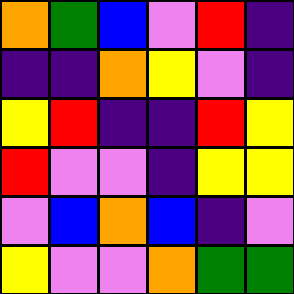[["orange", "green", "blue", "violet", "red", "indigo"], ["indigo", "indigo", "orange", "yellow", "violet", "indigo"], ["yellow", "red", "indigo", "indigo", "red", "yellow"], ["red", "violet", "violet", "indigo", "yellow", "yellow"], ["violet", "blue", "orange", "blue", "indigo", "violet"], ["yellow", "violet", "violet", "orange", "green", "green"]]